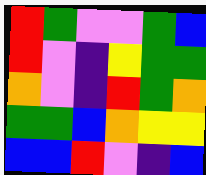[["red", "green", "violet", "violet", "green", "blue"], ["red", "violet", "indigo", "yellow", "green", "green"], ["orange", "violet", "indigo", "red", "green", "orange"], ["green", "green", "blue", "orange", "yellow", "yellow"], ["blue", "blue", "red", "violet", "indigo", "blue"]]